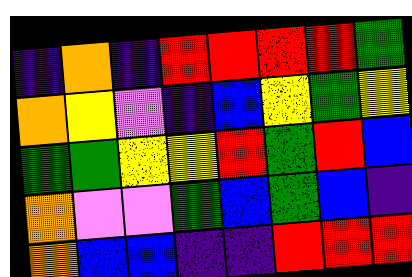[["indigo", "orange", "indigo", "red", "red", "red", "red", "green"], ["orange", "yellow", "violet", "indigo", "blue", "yellow", "green", "yellow"], ["green", "green", "yellow", "yellow", "red", "green", "red", "blue"], ["orange", "violet", "violet", "green", "blue", "green", "blue", "indigo"], ["orange", "blue", "blue", "indigo", "indigo", "red", "red", "red"]]